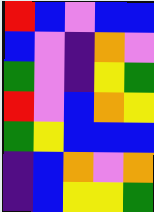[["red", "blue", "violet", "blue", "blue"], ["blue", "violet", "indigo", "orange", "violet"], ["green", "violet", "indigo", "yellow", "green"], ["red", "violet", "blue", "orange", "yellow"], ["green", "yellow", "blue", "blue", "blue"], ["indigo", "blue", "orange", "violet", "orange"], ["indigo", "blue", "yellow", "yellow", "green"]]